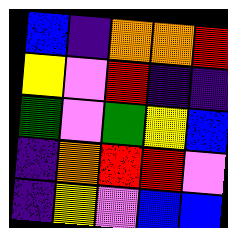[["blue", "indigo", "orange", "orange", "red"], ["yellow", "violet", "red", "indigo", "indigo"], ["green", "violet", "green", "yellow", "blue"], ["indigo", "orange", "red", "red", "violet"], ["indigo", "yellow", "violet", "blue", "blue"]]